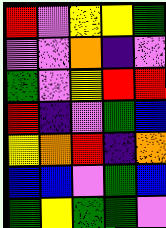[["red", "violet", "yellow", "yellow", "green"], ["violet", "violet", "orange", "indigo", "violet"], ["green", "violet", "yellow", "red", "red"], ["red", "indigo", "violet", "green", "blue"], ["yellow", "orange", "red", "indigo", "orange"], ["blue", "blue", "violet", "green", "blue"], ["green", "yellow", "green", "green", "violet"]]